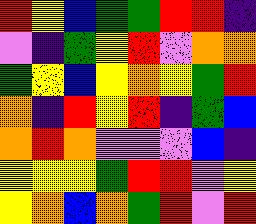[["red", "yellow", "blue", "green", "green", "red", "red", "indigo"], ["violet", "indigo", "green", "yellow", "red", "violet", "orange", "orange"], ["green", "yellow", "blue", "yellow", "orange", "yellow", "green", "red"], ["orange", "indigo", "red", "yellow", "red", "indigo", "green", "blue"], ["orange", "red", "orange", "violet", "violet", "violet", "blue", "indigo"], ["yellow", "yellow", "yellow", "green", "red", "red", "violet", "yellow"], ["yellow", "orange", "blue", "orange", "green", "red", "violet", "red"]]